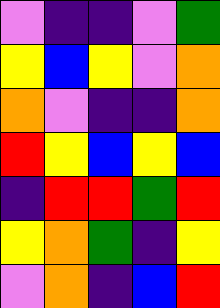[["violet", "indigo", "indigo", "violet", "green"], ["yellow", "blue", "yellow", "violet", "orange"], ["orange", "violet", "indigo", "indigo", "orange"], ["red", "yellow", "blue", "yellow", "blue"], ["indigo", "red", "red", "green", "red"], ["yellow", "orange", "green", "indigo", "yellow"], ["violet", "orange", "indigo", "blue", "red"]]